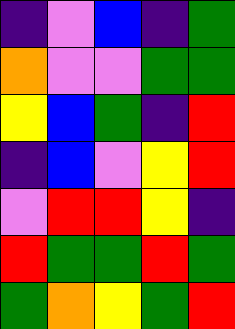[["indigo", "violet", "blue", "indigo", "green"], ["orange", "violet", "violet", "green", "green"], ["yellow", "blue", "green", "indigo", "red"], ["indigo", "blue", "violet", "yellow", "red"], ["violet", "red", "red", "yellow", "indigo"], ["red", "green", "green", "red", "green"], ["green", "orange", "yellow", "green", "red"]]